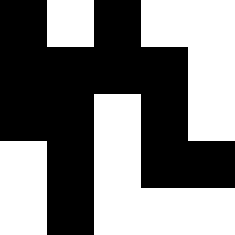[["black", "white", "black", "white", "white"], ["black", "black", "black", "black", "white"], ["black", "black", "white", "black", "white"], ["white", "black", "white", "black", "black"], ["white", "black", "white", "white", "white"]]